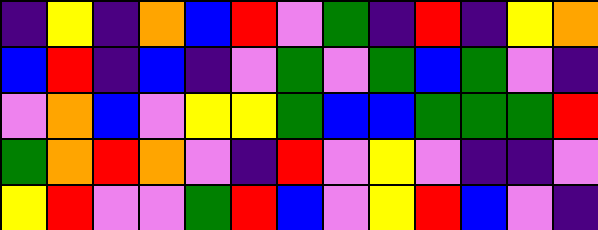[["indigo", "yellow", "indigo", "orange", "blue", "red", "violet", "green", "indigo", "red", "indigo", "yellow", "orange"], ["blue", "red", "indigo", "blue", "indigo", "violet", "green", "violet", "green", "blue", "green", "violet", "indigo"], ["violet", "orange", "blue", "violet", "yellow", "yellow", "green", "blue", "blue", "green", "green", "green", "red"], ["green", "orange", "red", "orange", "violet", "indigo", "red", "violet", "yellow", "violet", "indigo", "indigo", "violet"], ["yellow", "red", "violet", "violet", "green", "red", "blue", "violet", "yellow", "red", "blue", "violet", "indigo"]]